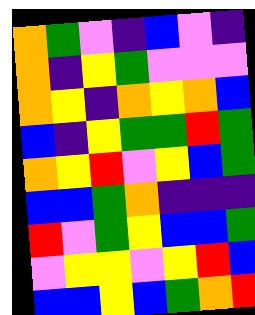[["orange", "green", "violet", "indigo", "blue", "violet", "indigo"], ["orange", "indigo", "yellow", "green", "violet", "violet", "violet"], ["orange", "yellow", "indigo", "orange", "yellow", "orange", "blue"], ["blue", "indigo", "yellow", "green", "green", "red", "green"], ["orange", "yellow", "red", "violet", "yellow", "blue", "green"], ["blue", "blue", "green", "orange", "indigo", "indigo", "indigo"], ["red", "violet", "green", "yellow", "blue", "blue", "green"], ["violet", "yellow", "yellow", "violet", "yellow", "red", "blue"], ["blue", "blue", "yellow", "blue", "green", "orange", "red"]]